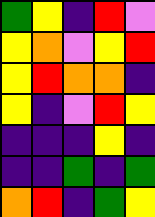[["green", "yellow", "indigo", "red", "violet"], ["yellow", "orange", "violet", "yellow", "red"], ["yellow", "red", "orange", "orange", "indigo"], ["yellow", "indigo", "violet", "red", "yellow"], ["indigo", "indigo", "indigo", "yellow", "indigo"], ["indigo", "indigo", "green", "indigo", "green"], ["orange", "red", "indigo", "green", "yellow"]]